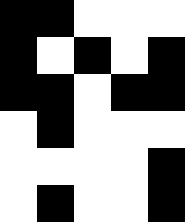[["black", "black", "white", "white", "white"], ["black", "white", "black", "white", "black"], ["black", "black", "white", "black", "black"], ["white", "black", "white", "white", "white"], ["white", "white", "white", "white", "black"], ["white", "black", "white", "white", "black"]]